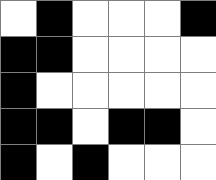[["white", "black", "white", "white", "white", "black"], ["black", "black", "white", "white", "white", "white"], ["black", "white", "white", "white", "white", "white"], ["black", "black", "white", "black", "black", "white"], ["black", "white", "black", "white", "white", "white"]]